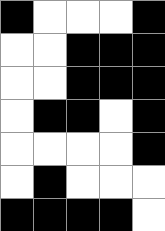[["black", "white", "white", "white", "black"], ["white", "white", "black", "black", "black"], ["white", "white", "black", "black", "black"], ["white", "black", "black", "white", "black"], ["white", "white", "white", "white", "black"], ["white", "black", "white", "white", "white"], ["black", "black", "black", "black", "white"]]